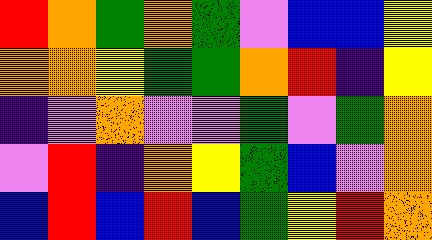[["red", "orange", "green", "orange", "green", "violet", "blue", "blue", "yellow"], ["orange", "orange", "yellow", "green", "green", "orange", "red", "indigo", "yellow"], ["indigo", "violet", "orange", "violet", "violet", "green", "violet", "green", "orange"], ["violet", "red", "indigo", "orange", "yellow", "green", "blue", "violet", "orange"], ["blue", "red", "blue", "red", "blue", "green", "yellow", "red", "orange"]]